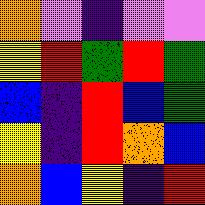[["orange", "violet", "indigo", "violet", "violet"], ["yellow", "red", "green", "red", "green"], ["blue", "indigo", "red", "blue", "green"], ["yellow", "indigo", "red", "orange", "blue"], ["orange", "blue", "yellow", "indigo", "red"]]